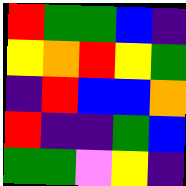[["red", "green", "green", "blue", "indigo"], ["yellow", "orange", "red", "yellow", "green"], ["indigo", "red", "blue", "blue", "orange"], ["red", "indigo", "indigo", "green", "blue"], ["green", "green", "violet", "yellow", "indigo"]]